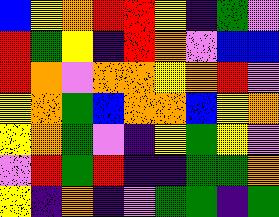[["blue", "yellow", "orange", "red", "red", "yellow", "indigo", "green", "violet"], ["red", "green", "yellow", "indigo", "red", "orange", "violet", "blue", "blue"], ["red", "orange", "violet", "orange", "orange", "yellow", "orange", "red", "violet"], ["yellow", "orange", "green", "blue", "orange", "orange", "blue", "yellow", "orange"], ["yellow", "orange", "green", "violet", "indigo", "yellow", "green", "yellow", "violet"], ["violet", "red", "green", "red", "indigo", "indigo", "green", "green", "orange"], ["yellow", "indigo", "orange", "indigo", "violet", "green", "green", "indigo", "green"]]